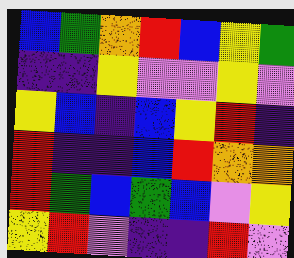[["blue", "green", "orange", "red", "blue", "yellow", "green"], ["indigo", "indigo", "yellow", "violet", "violet", "yellow", "violet"], ["yellow", "blue", "indigo", "blue", "yellow", "red", "indigo"], ["red", "indigo", "indigo", "blue", "red", "orange", "orange"], ["red", "green", "blue", "green", "blue", "violet", "yellow"], ["yellow", "red", "violet", "indigo", "indigo", "red", "violet"]]